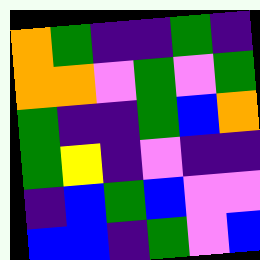[["orange", "green", "indigo", "indigo", "green", "indigo"], ["orange", "orange", "violet", "green", "violet", "green"], ["green", "indigo", "indigo", "green", "blue", "orange"], ["green", "yellow", "indigo", "violet", "indigo", "indigo"], ["indigo", "blue", "green", "blue", "violet", "violet"], ["blue", "blue", "indigo", "green", "violet", "blue"]]